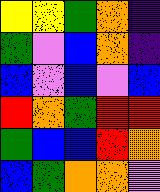[["yellow", "yellow", "green", "orange", "indigo"], ["green", "violet", "blue", "orange", "indigo"], ["blue", "violet", "blue", "violet", "blue"], ["red", "orange", "green", "red", "red"], ["green", "blue", "blue", "red", "orange"], ["blue", "green", "orange", "orange", "violet"]]